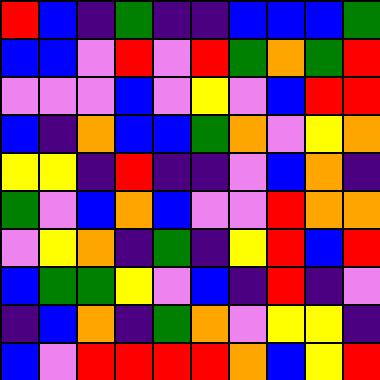[["red", "blue", "indigo", "green", "indigo", "indigo", "blue", "blue", "blue", "green"], ["blue", "blue", "violet", "red", "violet", "red", "green", "orange", "green", "red"], ["violet", "violet", "violet", "blue", "violet", "yellow", "violet", "blue", "red", "red"], ["blue", "indigo", "orange", "blue", "blue", "green", "orange", "violet", "yellow", "orange"], ["yellow", "yellow", "indigo", "red", "indigo", "indigo", "violet", "blue", "orange", "indigo"], ["green", "violet", "blue", "orange", "blue", "violet", "violet", "red", "orange", "orange"], ["violet", "yellow", "orange", "indigo", "green", "indigo", "yellow", "red", "blue", "red"], ["blue", "green", "green", "yellow", "violet", "blue", "indigo", "red", "indigo", "violet"], ["indigo", "blue", "orange", "indigo", "green", "orange", "violet", "yellow", "yellow", "indigo"], ["blue", "violet", "red", "red", "red", "red", "orange", "blue", "yellow", "red"]]